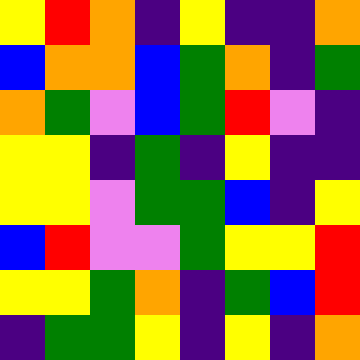[["yellow", "red", "orange", "indigo", "yellow", "indigo", "indigo", "orange"], ["blue", "orange", "orange", "blue", "green", "orange", "indigo", "green"], ["orange", "green", "violet", "blue", "green", "red", "violet", "indigo"], ["yellow", "yellow", "indigo", "green", "indigo", "yellow", "indigo", "indigo"], ["yellow", "yellow", "violet", "green", "green", "blue", "indigo", "yellow"], ["blue", "red", "violet", "violet", "green", "yellow", "yellow", "red"], ["yellow", "yellow", "green", "orange", "indigo", "green", "blue", "red"], ["indigo", "green", "green", "yellow", "indigo", "yellow", "indigo", "orange"]]